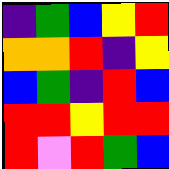[["indigo", "green", "blue", "yellow", "red"], ["orange", "orange", "red", "indigo", "yellow"], ["blue", "green", "indigo", "red", "blue"], ["red", "red", "yellow", "red", "red"], ["red", "violet", "red", "green", "blue"]]